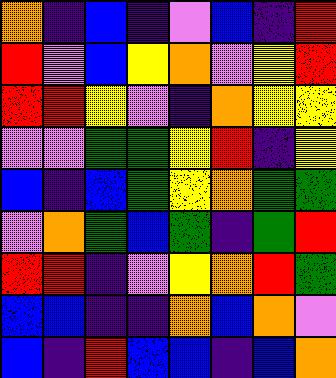[["orange", "indigo", "blue", "indigo", "violet", "blue", "indigo", "red"], ["red", "violet", "blue", "yellow", "orange", "violet", "yellow", "red"], ["red", "red", "yellow", "violet", "indigo", "orange", "yellow", "yellow"], ["violet", "violet", "green", "green", "yellow", "red", "indigo", "yellow"], ["blue", "indigo", "blue", "green", "yellow", "orange", "green", "green"], ["violet", "orange", "green", "blue", "green", "indigo", "green", "red"], ["red", "red", "indigo", "violet", "yellow", "orange", "red", "green"], ["blue", "blue", "indigo", "indigo", "orange", "blue", "orange", "violet"], ["blue", "indigo", "red", "blue", "blue", "indigo", "blue", "orange"]]